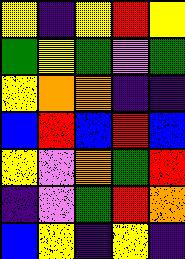[["yellow", "indigo", "yellow", "red", "yellow"], ["green", "yellow", "green", "violet", "green"], ["yellow", "orange", "orange", "indigo", "indigo"], ["blue", "red", "blue", "red", "blue"], ["yellow", "violet", "orange", "green", "red"], ["indigo", "violet", "green", "red", "orange"], ["blue", "yellow", "indigo", "yellow", "indigo"]]